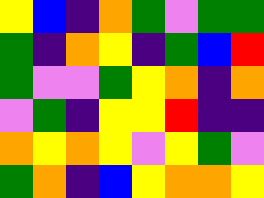[["yellow", "blue", "indigo", "orange", "green", "violet", "green", "green"], ["green", "indigo", "orange", "yellow", "indigo", "green", "blue", "red"], ["green", "violet", "violet", "green", "yellow", "orange", "indigo", "orange"], ["violet", "green", "indigo", "yellow", "yellow", "red", "indigo", "indigo"], ["orange", "yellow", "orange", "yellow", "violet", "yellow", "green", "violet"], ["green", "orange", "indigo", "blue", "yellow", "orange", "orange", "yellow"]]